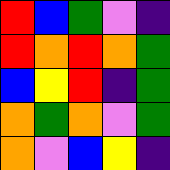[["red", "blue", "green", "violet", "indigo"], ["red", "orange", "red", "orange", "green"], ["blue", "yellow", "red", "indigo", "green"], ["orange", "green", "orange", "violet", "green"], ["orange", "violet", "blue", "yellow", "indigo"]]